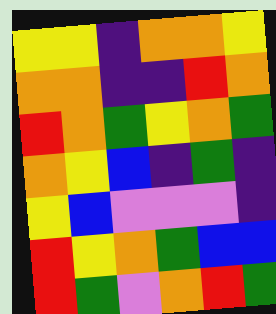[["yellow", "yellow", "indigo", "orange", "orange", "yellow"], ["orange", "orange", "indigo", "indigo", "red", "orange"], ["red", "orange", "green", "yellow", "orange", "green"], ["orange", "yellow", "blue", "indigo", "green", "indigo"], ["yellow", "blue", "violet", "violet", "violet", "indigo"], ["red", "yellow", "orange", "green", "blue", "blue"], ["red", "green", "violet", "orange", "red", "green"]]